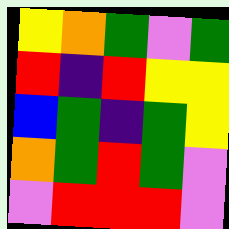[["yellow", "orange", "green", "violet", "green"], ["red", "indigo", "red", "yellow", "yellow"], ["blue", "green", "indigo", "green", "yellow"], ["orange", "green", "red", "green", "violet"], ["violet", "red", "red", "red", "violet"]]